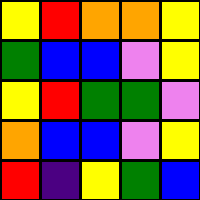[["yellow", "red", "orange", "orange", "yellow"], ["green", "blue", "blue", "violet", "yellow"], ["yellow", "red", "green", "green", "violet"], ["orange", "blue", "blue", "violet", "yellow"], ["red", "indigo", "yellow", "green", "blue"]]